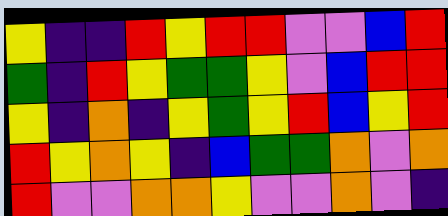[["yellow", "indigo", "indigo", "red", "yellow", "red", "red", "violet", "violet", "blue", "red"], ["green", "indigo", "red", "yellow", "green", "green", "yellow", "violet", "blue", "red", "red"], ["yellow", "indigo", "orange", "indigo", "yellow", "green", "yellow", "red", "blue", "yellow", "red"], ["red", "yellow", "orange", "yellow", "indigo", "blue", "green", "green", "orange", "violet", "orange"], ["red", "violet", "violet", "orange", "orange", "yellow", "violet", "violet", "orange", "violet", "indigo"]]